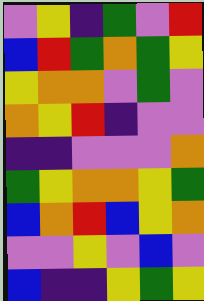[["violet", "yellow", "indigo", "green", "violet", "red"], ["blue", "red", "green", "orange", "green", "yellow"], ["yellow", "orange", "orange", "violet", "green", "violet"], ["orange", "yellow", "red", "indigo", "violet", "violet"], ["indigo", "indigo", "violet", "violet", "violet", "orange"], ["green", "yellow", "orange", "orange", "yellow", "green"], ["blue", "orange", "red", "blue", "yellow", "orange"], ["violet", "violet", "yellow", "violet", "blue", "violet"], ["blue", "indigo", "indigo", "yellow", "green", "yellow"]]